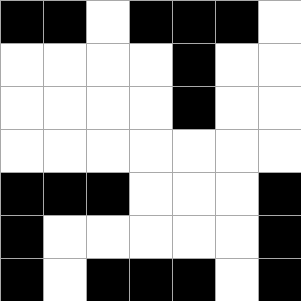[["black", "black", "white", "black", "black", "black", "white"], ["white", "white", "white", "white", "black", "white", "white"], ["white", "white", "white", "white", "black", "white", "white"], ["white", "white", "white", "white", "white", "white", "white"], ["black", "black", "black", "white", "white", "white", "black"], ["black", "white", "white", "white", "white", "white", "black"], ["black", "white", "black", "black", "black", "white", "black"]]